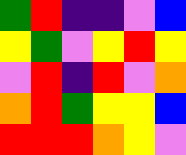[["green", "red", "indigo", "indigo", "violet", "blue"], ["yellow", "green", "violet", "yellow", "red", "yellow"], ["violet", "red", "indigo", "red", "violet", "orange"], ["orange", "red", "green", "yellow", "yellow", "blue"], ["red", "red", "red", "orange", "yellow", "violet"]]